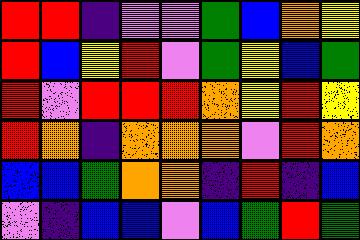[["red", "red", "indigo", "violet", "violet", "green", "blue", "orange", "yellow"], ["red", "blue", "yellow", "red", "violet", "green", "yellow", "blue", "green"], ["red", "violet", "red", "red", "red", "orange", "yellow", "red", "yellow"], ["red", "orange", "indigo", "orange", "orange", "orange", "violet", "red", "orange"], ["blue", "blue", "green", "orange", "orange", "indigo", "red", "indigo", "blue"], ["violet", "indigo", "blue", "blue", "violet", "blue", "green", "red", "green"]]